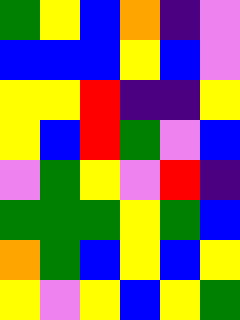[["green", "yellow", "blue", "orange", "indigo", "violet"], ["blue", "blue", "blue", "yellow", "blue", "violet"], ["yellow", "yellow", "red", "indigo", "indigo", "yellow"], ["yellow", "blue", "red", "green", "violet", "blue"], ["violet", "green", "yellow", "violet", "red", "indigo"], ["green", "green", "green", "yellow", "green", "blue"], ["orange", "green", "blue", "yellow", "blue", "yellow"], ["yellow", "violet", "yellow", "blue", "yellow", "green"]]